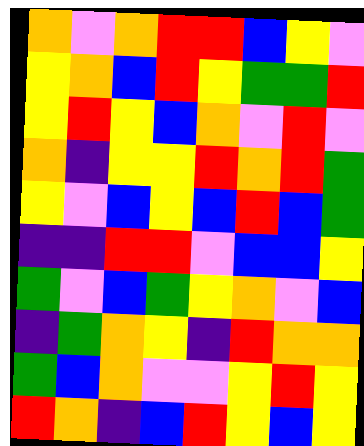[["orange", "violet", "orange", "red", "red", "blue", "yellow", "violet"], ["yellow", "orange", "blue", "red", "yellow", "green", "green", "red"], ["yellow", "red", "yellow", "blue", "orange", "violet", "red", "violet"], ["orange", "indigo", "yellow", "yellow", "red", "orange", "red", "green"], ["yellow", "violet", "blue", "yellow", "blue", "red", "blue", "green"], ["indigo", "indigo", "red", "red", "violet", "blue", "blue", "yellow"], ["green", "violet", "blue", "green", "yellow", "orange", "violet", "blue"], ["indigo", "green", "orange", "yellow", "indigo", "red", "orange", "orange"], ["green", "blue", "orange", "violet", "violet", "yellow", "red", "yellow"], ["red", "orange", "indigo", "blue", "red", "yellow", "blue", "yellow"]]